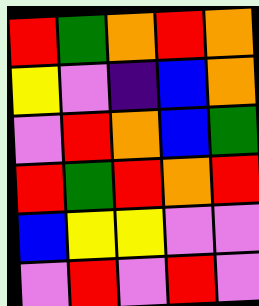[["red", "green", "orange", "red", "orange"], ["yellow", "violet", "indigo", "blue", "orange"], ["violet", "red", "orange", "blue", "green"], ["red", "green", "red", "orange", "red"], ["blue", "yellow", "yellow", "violet", "violet"], ["violet", "red", "violet", "red", "violet"]]